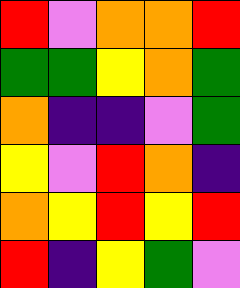[["red", "violet", "orange", "orange", "red"], ["green", "green", "yellow", "orange", "green"], ["orange", "indigo", "indigo", "violet", "green"], ["yellow", "violet", "red", "orange", "indigo"], ["orange", "yellow", "red", "yellow", "red"], ["red", "indigo", "yellow", "green", "violet"]]